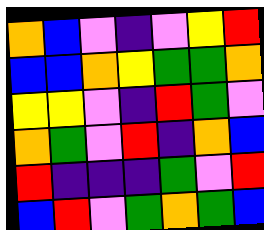[["orange", "blue", "violet", "indigo", "violet", "yellow", "red"], ["blue", "blue", "orange", "yellow", "green", "green", "orange"], ["yellow", "yellow", "violet", "indigo", "red", "green", "violet"], ["orange", "green", "violet", "red", "indigo", "orange", "blue"], ["red", "indigo", "indigo", "indigo", "green", "violet", "red"], ["blue", "red", "violet", "green", "orange", "green", "blue"]]